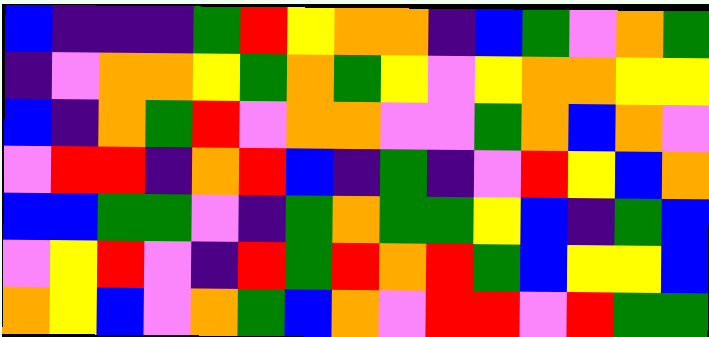[["blue", "indigo", "indigo", "indigo", "green", "red", "yellow", "orange", "orange", "indigo", "blue", "green", "violet", "orange", "green"], ["indigo", "violet", "orange", "orange", "yellow", "green", "orange", "green", "yellow", "violet", "yellow", "orange", "orange", "yellow", "yellow"], ["blue", "indigo", "orange", "green", "red", "violet", "orange", "orange", "violet", "violet", "green", "orange", "blue", "orange", "violet"], ["violet", "red", "red", "indigo", "orange", "red", "blue", "indigo", "green", "indigo", "violet", "red", "yellow", "blue", "orange"], ["blue", "blue", "green", "green", "violet", "indigo", "green", "orange", "green", "green", "yellow", "blue", "indigo", "green", "blue"], ["violet", "yellow", "red", "violet", "indigo", "red", "green", "red", "orange", "red", "green", "blue", "yellow", "yellow", "blue"], ["orange", "yellow", "blue", "violet", "orange", "green", "blue", "orange", "violet", "red", "red", "violet", "red", "green", "green"]]